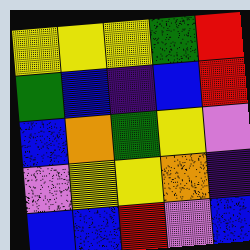[["yellow", "yellow", "yellow", "green", "red"], ["green", "blue", "indigo", "blue", "red"], ["blue", "orange", "green", "yellow", "violet"], ["violet", "yellow", "yellow", "orange", "indigo"], ["blue", "blue", "red", "violet", "blue"]]